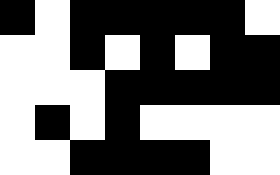[["black", "white", "black", "black", "black", "black", "black", "white"], ["white", "white", "black", "white", "black", "white", "black", "black"], ["white", "white", "white", "black", "black", "black", "black", "black"], ["white", "black", "white", "black", "white", "white", "white", "white"], ["white", "white", "black", "black", "black", "black", "white", "white"]]